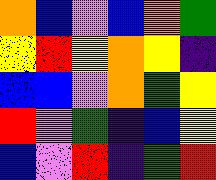[["orange", "blue", "violet", "blue", "orange", "green"], ["yellow", "red", "yellow", "orange", "yellow", "indigo"], ["blue", "blue", "violet", "orange", "green", "yellow"], ["red", "violet", "green", "indigo", "blue", "yellow"], ["blue", "violet", "red", "indigo", "green", "red"]]